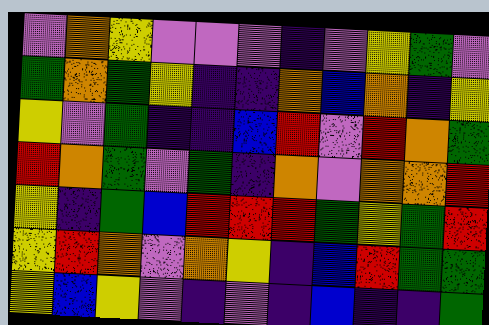[["violet", "orange", "yellow", "violet", "violet", "violet", "indigo", "violet", "yellow", "green", "violet"], ["green", "orange", "green", "yellow", "indigo", "indigo", "orange", "blue", "orange", "indigo", "yellow"], ["yellow", "violet", "green", "indigo", "indigo", "blue", "red", "violet", "red", "orange", "green"], ["red", "orange", "green", "violet", "green", "indigo", "orange", "violet", "orange", "orange", "red"], ["yellow", "indigo", "green", "blue", "red", "red", "red", "green", "yellow", "green", "red"], ["yellow", "red", "orange", "violet", "orange", "yellow", "indigo", "blue", "red", "green", "green"], ["yellow", "blue", "yellow", "violet", "indigo", "violet", "indigo", "blue", "indigo", "indigo", "green"]]